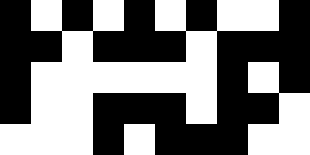[["black", "white", "black", "white", "black", "white", "black", "white", "white", "black"], ["black", "black", "white", "black", "black", "black", "white", "black", "black", "black"], ["black", "white", "white", "white", "white", "white", "white", "black", "white", "black"], ["black", "white", "white", "black", "black", "black", "white", "black", "black", "white"], ["white", "white", "white", "black", "white", "black", "black", "black", "white", "white"]]